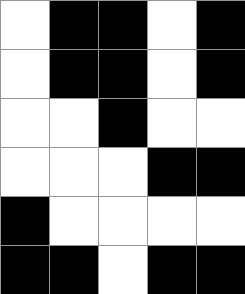[["white", "black", "black", "white", "black"], ["white", "black", "black", "white", "black"], ["white", "white", "black", "white", "white"], ["white", "white", "white", "black", "black"], ["black", "white", "white", "white", "white"], ["black", "black", "white", "black", "black"]]